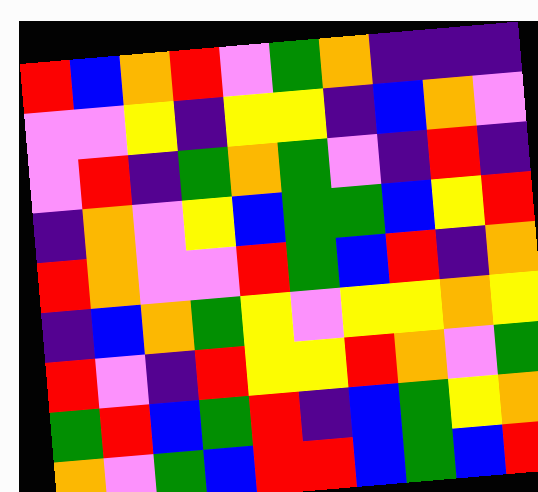[["red", "blue", "orange", "red", "violet", "green", "orange", "indigo", "indigo", "indigo"], ["violet", "violet", "yellow", "indigo", "yellow", "yellow", "indigo", "blue", "orange", "violet"], ["violet", "red", "indigo", "green", "orange", "green", "violet", "indigo", "red", "indigo"], ["indigo", "orange", "violet", "yellow", "blue", "green", "green", "blue", "yellow", "red"], ["red", "orange", "violet", "violet", "red", "green", "blue", "red", "indigo", "orange"], ["indigo", "blue", "orange", "green", "yellow", "violet", "yellow", "yellow", "orange", "yellow"], ["red", "violet", "indigo", "red", "yellow", "yellow", "red", "orange", "violet", "green"], ["green", "red", "blue", "green", "red", "indigo", "blue", "green", "yellow", "orange"], ["orange", "violet", "green", "blue", "red", "red", "blue", "green", "blue", "red"]]